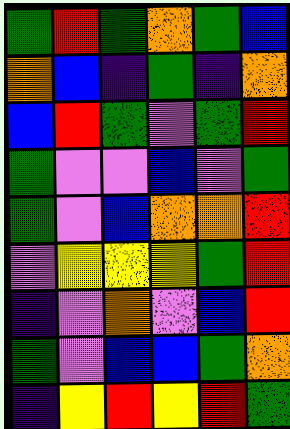[["green", "red", "green", "orange", "green", "blue"], ["orange", "blue", "indigo", "green", "indigo", "orange"], ["blue", "red", "green", "violet", "green", "red"], ["green", "violet", "violet", "blue", "violet", "green"], ["green", "violet", "blue", "orange", "orange", "red"], ["violet", "yellow", "yellow", "yellow", "green", "red"], ["indigo", "violet", "orange", "violet", "blue", "red"], ["green", "violet", "blue", "blue", "green", "orange"], ["indigo", "yellow", "red", "yellow", "red", "green"]]